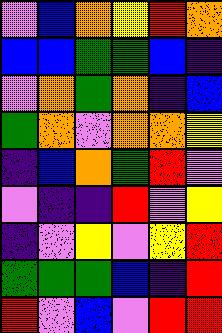[["violet", "blue", "orange", "yellow", "red", "orange"], ["blue", "blue", "green", "green", "blue", "indigo"], ["violet", "orange", "green", "orange", "indigo", "blue"], ["green", "orange", "violet", "orange", "orange", "yellow"], ["indigo", "blue", "orange", "green", "red", "violet"], ["violet", "indigo", "indigo", "red", "violet", "yellow"], ["indigo", "violet", "yellow", "violet", "yellow", "red"], ["green", "green", "green", "blue", "indigo", "red"], ["red", "violet", "blue", "violet", "red", "red"]]